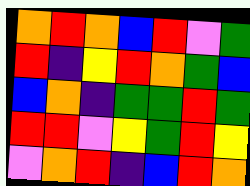[["orange", "red", "orange", "blue", "red", "violet", "green"], ["red", "indigo", "yellow", "red", "orange", "green", "blue"], ["blue", "orange", "indigo", "green", "green", "red", "green"], ["red", "red", "violet", "yellow", "green", "red", "yellow"], ["violet", "orange", "red", "indigo", "blue", "red", "orange"]]